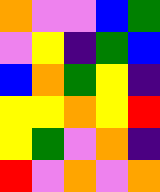[["orange", "violet", "violet", "blue", "green"], ["violet", "yellow", "indigo", "green", "blue"], ["blue", "orange", "green", "yellow", "indigo"], ["yellow", "yellow", "orange", "yellow", "red"], ["yellow", "green", "violet", "orange", "indigo"], ["red", "violet", "orange", "violet", "orange"]]